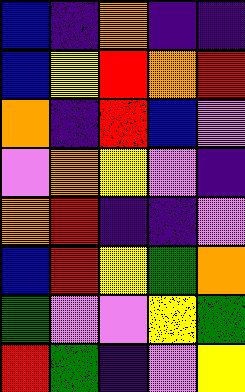[["blue", "indigo", "orange", "indigo", "indigo"], ["blue", "yellow", "red", "orange", "red"], ["orange", "indigo", "red", "blue", "violet"], ["violet", "orange", "yellow", "violet", "indigo"], ["orange", "red", "indigo", "indigo", "violet"], ["blue", "red", "yellow", "green", "orange"], ["green", "violet", "violet", "yellow", "green"], ["red", "green", "indigo", "violet", "yellow"]]